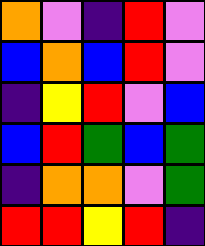[["orange", "violet", "indigo", "red", "violet"], ["blue", "orange", "blue", "red", "violet"], ["indigo", "yellow", "red", "violet", "blue"], ["blue", "red", "green", "blue", "green"], ["indigo", "orange", "orange", "violet", "green"], ["red", "red", "yellow", "red", "indigo"]]